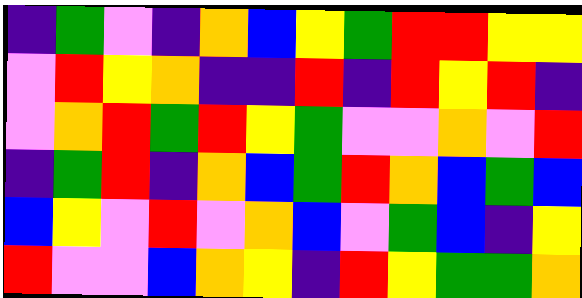[["indigo", "green", "violet", "indigo", "orange", "blue", "yellow", "green", "red", "red", "yellow", "yellow"], ["violet", "red", "yellow", "orange", "indigo", "indigo", "red", "indigo", "red", "yellow", "red", "indigo"], ["violet", "orange", "red", "green", "red", "yellow", "green", "violet", "violet", "orange", "violet", "red"], ["indigo", "green", "red", "indigo", "orange", "blue", "green", "red", "orange", "blue", "green", "blue"], ["blue", "yellow", "violet", "red", "violet", "orange", "blue", "violet", "green", "blue", "indigo", "yellow"], ["red", "violet", "violet", "blue", "orange", "yellow", "indigo", "red", "yellow", "green", "green", "orange"]]